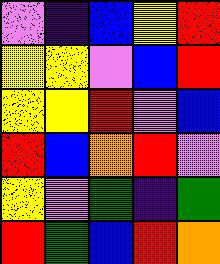[["violet", "indigo", "blue", "yellow", "red"], ["yellow", "yellow", "violet", "blue", "red"], ["yellow", "yellow", "red", "violet", "blue"], ["red", "blue", "orange", "red", "violet"], ["yellow", "violet", "green", "indigo", "green"], ["red", "green", "blue", "red", "orange"]]